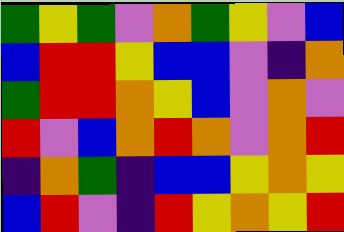[["green", "yellow", "green", "violet", "orange", "green", "yellow", "violet", "blue"], ["blue", "red", "red", "yellow", "blue", "blue", "violet", "indigo", "orange"], ["green", "red", "red", "orange", "yellow", "blue", "violet", "orange", "violet"], ["red", "violet", "blue", "orange", "red", "orange", "violet", "orange", "red"], ["indigo", "orange", "green", "indigo", "blue", "blue", "yellow", "orange", "yellow"], ["blue", "red", "violet", "indigo", "red", "yellow", "orange", "yellow", "red"]]